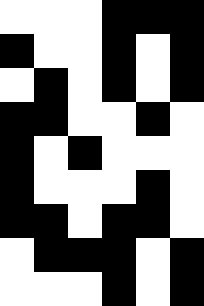[["white", "white", "white", "black", "black", "black"], ["black", "white", "white", "black", "white", "black"], ["white", "black", "white", "black", "white", "black"], ["black", "black", "white", "white", "black", "white"], ["black", "white", "black", "white", "white", "white"], ["black", "white", "white", "white", "black", "white"], ["black", "black", "white", "black", "black", "white"], ["white", "black", "black", "black", "white", "black"], ["white", "white", "white", "black", "white", "black"]]